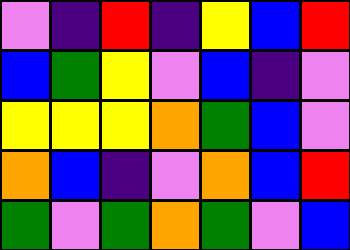[["violet", "indigo", "red", "indigo", "yellow", "blue", "red"], ["blue", "green", "yellow", "violet", "blue", "indigo", "violet"], ["yellow", "yellow", "yellow", "orange", "green", "blue", "violet"], ["orange", "blue", "indigo", "violet", "orange", "blue", "red"], ["green", "violet", "green", "orange", "green", "violet", "blue"]]